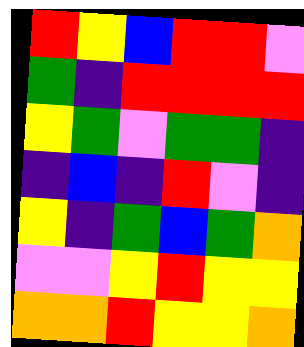[["red", "yellow", "blue", "red", "red", "violet"], ["green", "indigo", "red", "red", "red", "red"], ["yellow", "green", "violet", "green", "green", "indigo"], ["indigo", "blue", "indigo", "red", "violet", "indigo"], ["yellow", "indigo", "green", "blue", "green", "orange"], ["violet", "violet", "yellow", "red", "yellow", "yellow"], ["orange", "orange", "red", "yellow", "yellow", "orange"]]